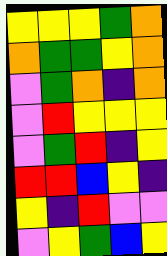[["yellow", "yellow", "yellow", "green", "orange"], ["orange", "green", "green", "yellow", "orange"], ["violet", "green", "orange", "indigo", "orange"], ["violet", "red", "yellow", "yellow", "yellow"], ["violet", "green", "red", "indigo", "yellow"], ["red", "red", "blue", "yellow", "indigo"], ["yellow", "indigo", "red", "violet", "violet"], ["violet", "yellow", "green", "blue", "yellow"]]